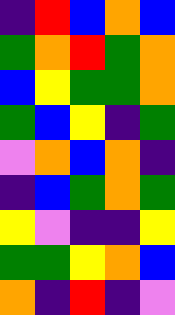[["indigo", "red", "blue", "orange", "blue"], ["green", "orange", "red", "green", "orange"], ["blue", "yellow", "green", "green", "orange"], ["green", "blue", "yellow", "indigo", "green"], ["violet", "orange", "blue", "orange", "indigo"], ["indigo", "blue", "green", "orange", "green"], ["yellow", "violet", "indigo", "indigo", "yellow"], ["green", "green", "yellow", "orange", "blue"], ["orange", "indigo", "red", "indigo", "violet"]]